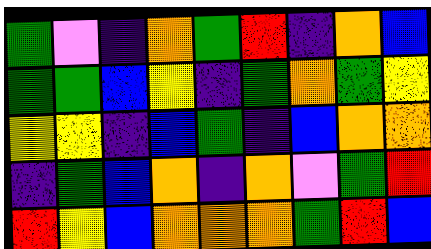[["green", "violet", "indigo", "orange", "green", "red", "indigo", "orange", "blue"], ["green", "green", "blue", "yellow", "indigo", "green", "orange", "green", "yellow"], ["yellow", "yellow", "indigo", "blue", "green", "indigo", "blue", "orange", "orange"], ["indigo", "green", "blue", "orange", "indigo", "orange", "violet", "green", "red"], ["red", "yellow", "blue", "orange", "orange", "orange", "green", "red", "blue"]]